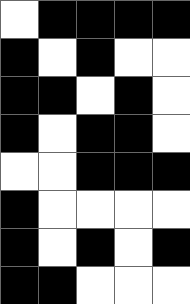[["white", "black", "black", "black", "black"], ["black", "white", "black", "white", "white"], ["black", "black", "white", "black", "white"], ["black", "white", "black", "black", "white"], ["white", "white", "black", "black", "black"], ["black", "white", "white", "white", "white"], ["black", "white", "black", "white", "black"], ["black", "black", "white", "white", "white"]]